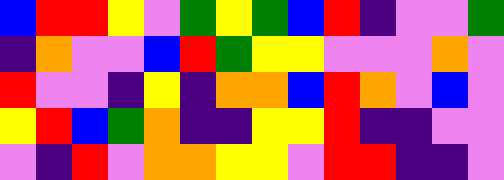[["blue", "red", "red", "yellow", "violet", "green", "yellow", "green", "blue", "red", "indigo", "violet", "violet", "green"], ["indigo", "orange", "violet", "violet", "blue", "red", "green", "yellow", "yellow", "violet", "violet", "violet", "orange", "violet"], ["red", "violet", "violet", "indigo", "yellow", "indigo", "orange", "orange", "blue", "red", "orange", "violet", "blue", "violet"], ["yellow", "red", "blue", "green", "orange", "indigo", "indigo", "yellow", "yellow", "red", "indigo", "indigo", "violet", "violet"], ["violet", "indigo", "red", "violet", "orange", "orange", "yellow", "yellow", "violet", "red", "red", "indigo", "indigo", "violet"]]